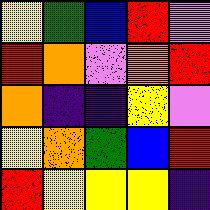[["yellow", "green", "blue", "red", "violet"], ["red", "orange", "violet", "orange", "red"], ["orange", "indigo", "indigo", "yellow", "violet"], ["yellow", "orange", "green", "blue", "red"], ["red", "yellow", "yellow", "yellow", "indigo"]]